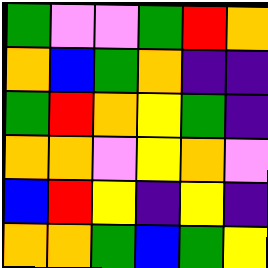[["green", "violet", "violet", "green", "red", "orange"], ["orange", "blue", "green", "orange", "indigo", "indigo"], ["green", "red", "orange", "yellow", "green", "indigo"], ["orange", "orange", "violet", "yellow", "orange", "violet"], ["blue", "red", "yellow", "indigo", "yellow", "indigo"], ["orange", "orange", "green", "blue", "green", "yellow"]]